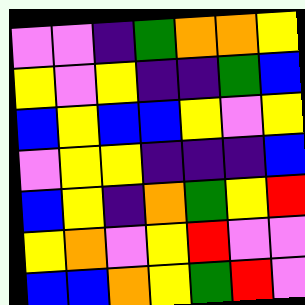[["violet", "violet", "indigo", "green", "orange", "orange", "yellow"], ["yellow", "violet", "yellow", "indigo", "indigo", "green", "blue"], ["blue", "yellow", "blue", "blue", "yellow", "violet", "yellow"], ["violet", "yellow", "yellow", "indigo", "indigo", "indigo", "blue"], ["blue", "yellow", "indigo", "orange", "green", "yellow", "red"], ["yellow", "orange", "violet", "yellow", "red", "violet", "violet"], ["blue", "blue", "orange", "yellow", "green", "red", "violet"]]